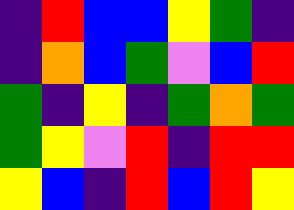[["indigo", "red", "blue", "blue", "yellow", "green", "indigo"], ["indigo", "orange", "blue", "green", "violet", "blue", "red"], ["green", "indigo", "yellow", "indigo", "green", "orange", "green"], ["green", "yellow", "violet", "red", "indigo", "red", "red"], ["yellow", "blue", "indigo", "red", "blue", "red", "yellow"]]